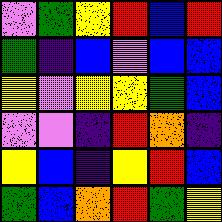[["violet", "green", "yellow", "red", "blue", "red"], ["green", "indigo", "blue", "violet", "blue", "blue"], ["yellow", "violet", "yellow", "yellow", "green", "blue"], ["violet", "violet", "indigo", "red", "orange", "indigo"], ["yellow", "blue", "indigo", "yellow", "red", "blue"], ["green", "blue", "orange", "red", "green", "yellow"]]